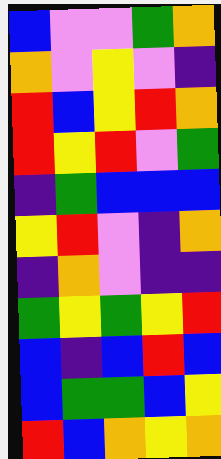[["blue", "violet", "violet", "green", "orange"], ["orange", "violet", "yellow", "violet", "indigo"], ["red", "blue", "yellow", "red", "orange"], ["red", "yellow", "red", "violet", "green"], ["indigo", "green", "blue", "blue", "blue"], ["yellow", "red", "violet", "indigo", "orange"], ["indigo", "orange", "violet", "indigo", "indigo"], ["green", "yellow", "green", "yellow", "red"], ["blue", "indigo", "blue", "red", "blue"], ["blue", "green", "green", "blue", "yellow"], ["red", "blue", "orange", "yellow", "orange"]]